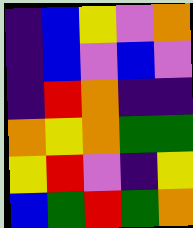[["indigo", "blue", "yellow", "violet", "orange"], ["indigo", "blue", "violet", "blue", "violet"], ["indigo", "red", "orange", "indigo", "indigo"], ["orange", "yellow", "orange", "green", "green"], ["yellow", "red", "violet", "indigo", "yellow"], ["blue", "green", "red", "green", "orange"]]